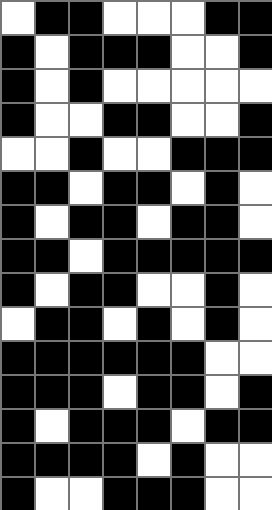[["white", "black", "black", "white", "white", "white", "black", "black"], ["black", "white", "black", "black", "black", "white", "white", "black"], ["black", "white", "black", "white", "white", "white", "white", "white"], ["black", "white", "white", "black", "black", "white", "white", "black"], ["white", "white", "black", "white", "white", "black", "black", "black"], ["black", "black", "white", "black", "black", "white", "black", "white"], ["black", "white", "black", "black", "white", "black", "black", "white"], ["black", "black", "white", "black", "black", "black", "black", "black"], ["black", "white", "black", "black", "white", "white", "black", "white"], ["white", "black", "black", "white", "black", "white", "black", "white"], ["black", "black", "black", "black", "black", "black", "white", "white"], ["black", "black", "black", "white", "black", "black", "white", "black"], ["black", "white", "black", "black", "black", "white", "black", "black"], ["black", "black", "black", "black", "white", "black", "white", "white"], ["black", "white", "white", "black", "black", "black", "white", "white"]]